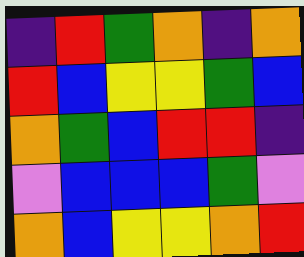[["indigo", "red", "green", "orange", "indigo", "orange"], ["red", "blue", "yellow", "yellow", "green", "blue"], ["orange", "green", "blue", "red", "red", "indigo"], ["violet", "blue", "blue", "blue", "green", "violet"], ["orange", "blue", "yellow", "yellow", "orange", "red"]]